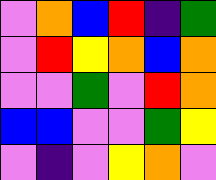[["violet", "orange", "blue", "red", "indigo", "green"], ["violet", "red", "yellow", "orange", "blue", "orange"], ["violet", "violet", "green", "violet", "red", "orange"], ["blue", "blue", "violet", "violet", "green", "yellow"], ["violet", "indigo", "violet", "yellow", "orange", "violet"]]